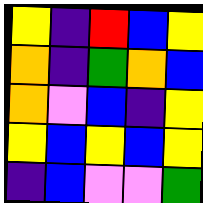[["yellow", "indigo", "red", "blue", "yellow"], ["orange", "indigo", "green", "orange", "blue"], ["orange", "violet", "blue", "indigo", "yellow"], ["yellow", "blue", "yellow", "blue", "yellow"], ["indigo", "blue", "violet", "violet", "green"]]